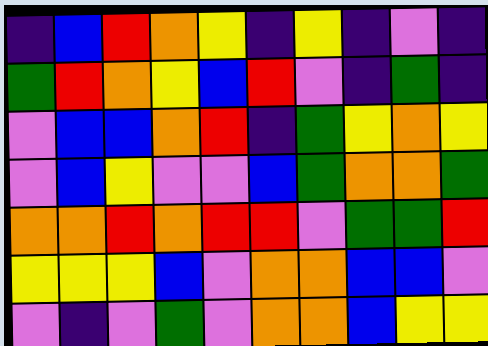[["indigo", "blue", "red", "orange", "yellow", "indigo", "yellow", "indigo", "violet", "indigo"], ["green", "red", "orange", "yellow", "blue", "red", "violet", "indigo", "green", "indigo"], ["violet", "blue", "blue", "orange", "red", "indigo", "green", "yellow", "orange", "yellow"], ["violet", "blue", "yellow", "violet", "violet", "blue", "green", "orange", "orange", "green"], ["orange", "orange", "red", "orange", "red", "red", "violet", "green", "green", "red"], ["yellow", "yellow", "yellow", "blue", "violet", "orange", "orange", "blue", "blue", "violet"], ["violet", "indigo", "violet", "green", "violet", "orange", "orange", "blue", "yellow", "yellow"]]